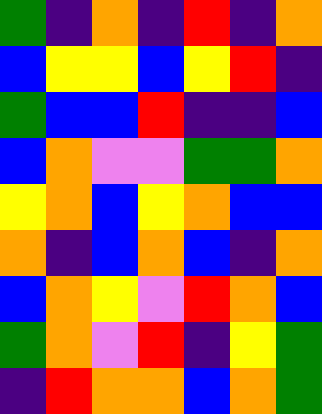[["green", "indigo", "orange", "indigo", "red", "indigo", "orange"], ["blue", "yellow", "yellow", "blue", "yellow", "red", "indigo"], ["green", "blue", "blue", "red", "indigo", "indigo", "blue"], ["blue", "orange", "violet", "violet", "green", "green", "orange"], ["yellow", "orange", "blue", "yellow", "orange", "blue", "blue"], ["orange", "indigo", "blue", "orange", "blue", "indigo", "orange"], ["blue", "orange", "yellow", "violet", "red", "orange", "blue"], ["green", "orange", "violet", "red", "indigo", "yellow", "green"], ["indigo", "red", "orange", "orange", "blue", "orange", "green"]]